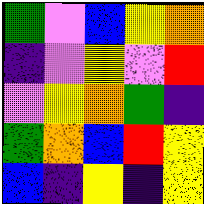[["green", "violet", "blue", "yellow", "orange"], ["indigo", "violet", "yellow", "violet", "red"], ["violet", "yellow", "orange", "green", "indigo"], ["green", "orange", "blue", "red", "yellow"], ["blue", "indigo", "yellow", "indigo", "yellow"]]